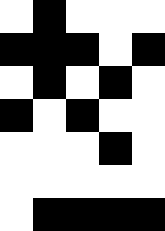[["white", "black", "white", "white", "white"], ["black", "black", "black", "white", "black"], ["white", "black", "white", "black", "white"], ["black", "white", "black", "white", "white"], ["white", "white", "white", "black", "white"], ["white", "white", "white", "white", "white"], ["white", "black", "black", "black", "black"]]